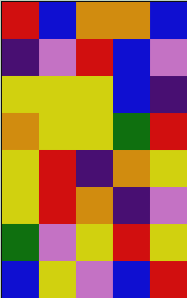[["red", "blue", "orange", "orange", "blue"], ["indigo", "violet", "red", "blue", "violet"], ["yellow", "yellow", "yellow", "blue", "indigo"], ["orange", "yellow", "yellow", "green", "red"], ["yellow", "red", "indigo", "orange", "yellow"], ["yellow", "red", "orange", "indigo", "violet"], ["green", "violet", "yellow", "red", "yellow"], ["blue", "yellow", "violet", "blue", "red"]]